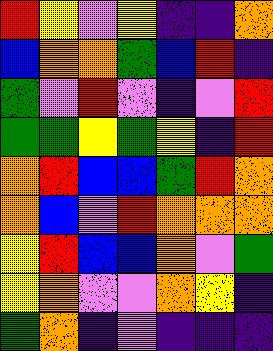[["red", "yellow", "violet", "yellow", "indigo", "indigo", "orange"], ["blue", "orange", "orange", "green", "blue", "red", "indigo"], ["green", "violet", "red", "violet", "indigo", "violet", "red"], ["green", "green", "yellow", "green", "yellow", "indigo", "red"], ["orange", "red", "blue", "blue", "green", "red", "orange"], ["orange", "blue", "violet", "red", "orange", "orange", "orange"], ["yellow", "red", "blue", "blue", "orange", "violet", "green"], ["yellow", "orange", "violet", "violet", "orange", "yellow", "indigo"], ["green", "orange", "indigo", "violet", "indigo", "indigo", "indigo"]]